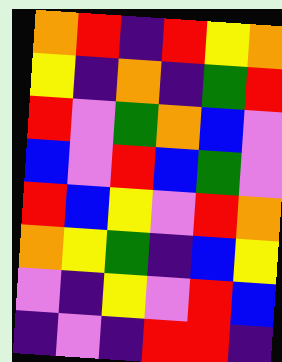[["orange", "red", "indigo", "red", "yellow", "orange"], ["yellow", "indigo", "orange", "indigo", "green", "red"], ["red", "violet", "green", "orange", "blue", "violet"], ["blue", "violet", "red", "blue", "green", "violet"], ["red", "blue", "yellow", "violet", "red", "orange"], ["orange", "yellow", "green", "indigo", "blue", "yellow"], ["violet", "indigo", "yellow", "violet", "red", "blue"], ["indigo", "violet", "indigo", "red", "red", "indigo"]]